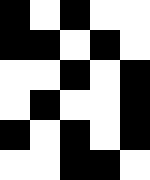[["black", "white", "black", "white", "white"], ["black", "black", "white", "black", "white"], ["white", "white", "black", "white", "black"], ["white", "black", "white", "white", "black"], ["black", "white", "black", "white", "black"], ["white", "white", "black", "black", "white"]]